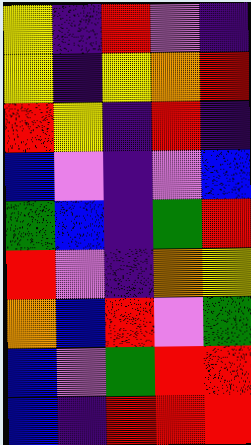[["yellow", "indigo", "red", "violet", "indigo"], ["yellow", "indigo", "yellow", "orange", "red"], ["red", "yellow", "indigo", "red", "indigo"], ["blue", "violet", "indigo", "violet", "blue"], ["green", "blue", "indigo", "green", "red"], ["red", "violet", "indigo", "orange", "yellow"], ["orange", "blue", "red", "violet", "green"], ["blue", "violet", "green", "red", "red"], ["blue", "indigo", "red", "red", "red"]]